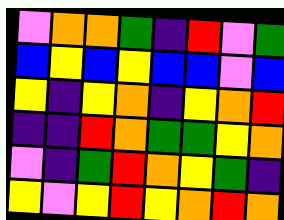[["violet", "orange", "orange", "green", "indigo", "red", "violet", "green"], ["blue", "yellow", "blue", "yellow", "blue", "blue", "violet", "blue"], ["yellow", "indigo", "yellow", "orange", "indigo", "yellow", "orange", "red"], ["indigo", "indigo", "red", "orange", "green", "green", "yellow", "orange"], ["violet", "indigo", "green", "red", "orange", "yellow", "green", "indigo"], ["yellow", "violet", "yellow", "red", "yellow", "orange", "red", "orange"]]